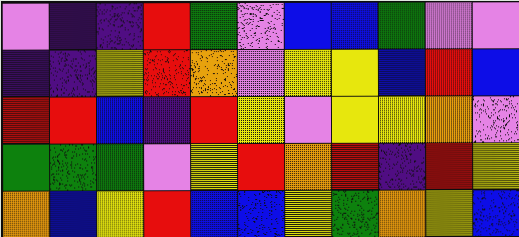[["violet", "indigo", "indigo", "red", "green", "violet", "blue", "blue", "green", "violet", "violet"], ["indigo", "indigo", "yellow", "red", "orange", "violet", "yellow", "yellow", "blue", "red", "blue"], ["red", "red", "blue", "indigo", "red", "yellow", "violet", "yellow", "yellow", "orange", "violet"], ["green", "green", "green", "violet", "yellow", "red", "orange", "red", "indigo", "red", "yellow"], ["orange", "blue", "yellow", "red", "blue", "blue", "yellow", "green", "orange", "yellow", "blue"]]